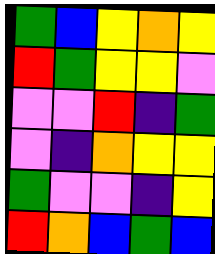[["green", "blue", "yellow", "orange", "yellow"], ["red", "green", "yellow", "yellow", "violet"], ["violet", "violet", "red", "indigo", "green"], ["violet", "indigo", "orange", "yellow", "yellow"], ["green", "violet", "violet", "indigo", "yellow"], ["red", "orange", "blue", "green", "blue"]]